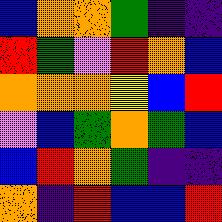[["blue", "orange", "orange", "green", "indigo", "indigo"], ["red", "green", "violet", "red", "orange", "blue"], ["orange", "orange", "orange", "yellow", "blue", "red"], ["violet", "blue", "green", "orange", "green", "blue"], ["blue", "red", "orange", "green", "indigo", "indigo"], ["orange", "indigo", "red", "blue", "blue", "red"]]